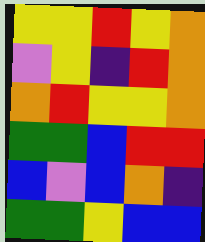[["yellow", "yellow", "red", "yellow", "orange"], ["violet", "yellow", "indigo", "red", "orange"], ["orange", "red", "yellow", "yellow", "orange"], ["green", "green", "blue", "red", "red"], ["blue", "violet", "blue", "orange", "indigo"], ["green", "green", "yellow", "blue", "blue"]]